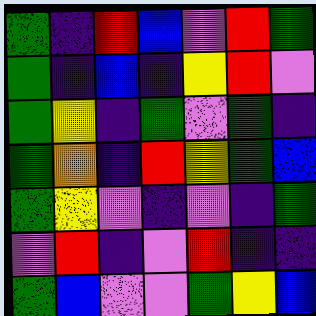[["green", "indigo", "red", "blue", "violet", "red", "green"], ["green", "indigo", "blue", "indigo", "yellow", "red", "violet"], ["green", "yellow", "indigo", "green", "violet", "green", "indigo"], ["green", "orange", "indigo", "red", "yellow", "green", "blue"], ["green", "yellow", "violet", "indigo", "violet", "indigo", "green"], ["violet", "red", "indigo", "violet", "red", "indigo", "indigo"], ["green", "blue", "violet", "violet", "green", "yellow", "blue"]]